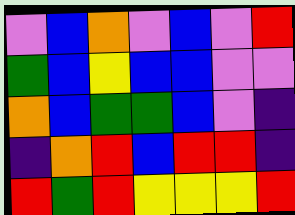[["violet", "blue", "orange", "violet", "blue", "violet", "red"], ["green", "blue", "yellow", "blue", "blue", "violet", "violet"], ["orange", "blue", "green", "green", "blue", "violet", "indigo"], ["indigo", "orange", "red", "blue", "red", "red", "indigo"], ["red", "green", "red", "yellow", "yellow", "yellow", "red"]]